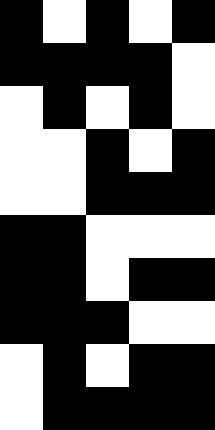[["black", "white", "black", "white", "black"], ["black", "black", "black", "black", "white"], ["white", "black", "white", "black", "white"], ["white", "white", "black", "white", "black"], ["white", "white", "black", "black", "black"], ["black", "black", "white", "white", "white"], ["black", "black", "white", "black", "black"], ["black", "black", "black", "white", "white"], ["white", "black", "white", "black", "black"], ["white", "black", "black", "black", "black"]]